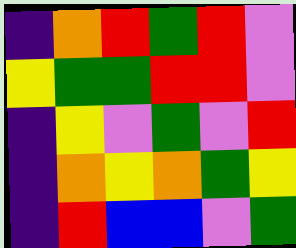[["indigo", "orange", "red", "green", "red", "violet"], ["yellow", "green", "green", "red", "red", "violet"], ["indigo", "yellow", "violet", "green", "violet", "red"], ["indigo", "orange", "yellow", "orange", "green", "yellow"], ["indigo", "red", "blue", "blue", "violet", "green"]]